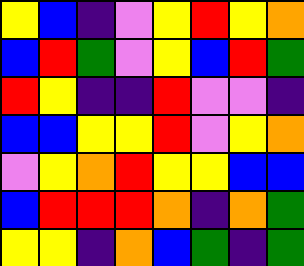[["yellow", "blue", "indigo", "violet", "yellow", "red", "yellow", "orange"], ["blue", "red", "green", "violet", "yellow", "blue", "red", "green"], ["red", "yellow", "indigo", "indigo", "red", "violet", "violet", "indigo"], ["blue", "blue", "yellow", "yellow", "red", "violet", "yellow", "orange"], ["violet", "yellow", "orange", "red", "yellow", "yellow", "blue", "blue"], ["blue", "red", "red", "red", "orange", "indigo", "orange", "green"], ["yellow", "yellow", "indigo", "orange", "blue", "green", "indigo", "green"]]